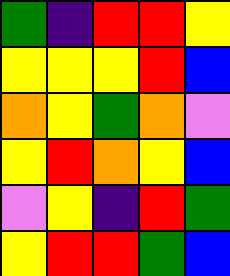[["green", "indigo", "red", "red", "yellow"], ["yellow", "yellow", "yellow", "red", "blue"], ["orange", "yellow", "green", "orange", "violet"], ["yellow", "red", "orange", "yellow", "blue"], ["violet", "yellow", "indigo", "red", "green"], ["yellow", "red", "red", "green", "blue"]]